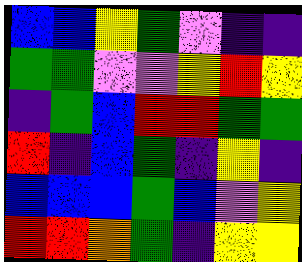[["blue", "blue", "yellow", "green", "violet", "indigo", "indigo"], ["green", "green", "violet", "violet", "yellow", "red", "yellow"], ["indigo", "green", "blue", "red", "red", "green", "green"], ["red", "indigo", "blue", "green", "indigo", "yellow", "indigo"], ["blue", "blue", "blue", "green", "blue", "violet", "yellow"], ["red", "red", "orange", "green", "indigo", "yellow", "yellow"]]